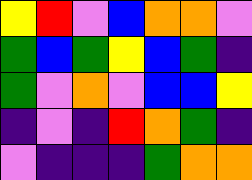[["yellow", "red", "violet", "blue", "orange", "orange", "violet"], ["green", "blue", "green", "yellow", "blue", "green", "indigo"], ["green", "violet", "orange", "violet", "blue", "blue", "yellow"], ["indigo", "violet", "indigo", "red", "orange", "green", "indigo"], ["violet", "indigo", "indigo", "indigo", "green", "orange", "orange"]]